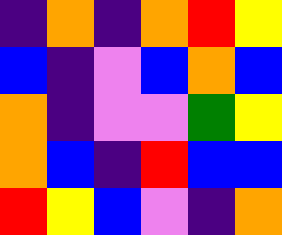[["indigo", "orange", "indigo", "orange", "red", "yellow"], ["blue", "indigo", "violet", "blue", "orange", "blue"], ["orange", "indigo", "violet", "violet", "green", "yellow"], ["orange", "blue", "indigo", "red", "blue", "blue"], ["red", "yellow", "blue", "violet", "indigo", "orange"]]